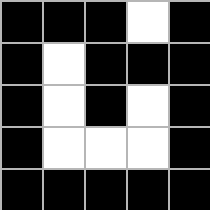[["black", "black", "black", "white", "black"], ["black", "white", "black", "black", "black"], ["black", "white", "black", "white", "black"], ["black", "white", "white", "white", "black"], ["black", "black", "black", "black", "black"]]